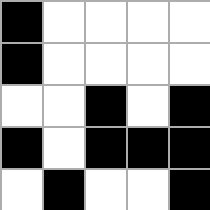[["black", "white", "white", "white", "white"], ["black", "white", "white", "white", "white"], ["white", "white", "black", "white", "black"], ["black", "white", "black", "black", "black"], ["white", "black", "white", "white", "black"]]